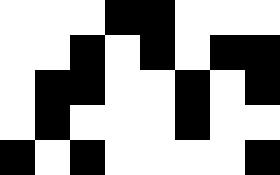[["white", "white", "white", "black", "black", "white", "white", "white"], ["white", "white", "black", "white", "black", "white", "black", "black"], ["white", "black", "black", "white", "white", "black", "white", "black"], ["white", "black", "white", "white", "white", "black", "white", "white"], ["black", "white", "black", "white", "white", "white", "white", "black"]]